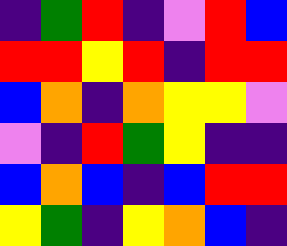[["indigo", "green", "red", "indigo", "violet", "red", "blue"], ["red", "red", "yellow", "red", "indigo", "red", "red"], ["blue", "orange", "indigo", "orange", "yellow", "yellow", "violet"], ["violet", "indigo", "red", "green", "yellow", "indigo", "indigo"], ["blue", "orange", "blue", "indigo", "blue", "red", "red"], ["yellow", "green", "indigo", "yellow", "orange", "blue", "indigo"]]